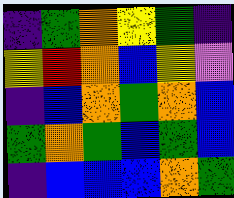[["indigo", "green", "orange", "yellow", "green", "indigo"], ["yellow", "red", "orange", "blue", "yellow", "violet"], ["indigo", "blue", "orange", "green", "orange", "blue"], ["green", "orange", "green", "blue", "green", "blue"], ["indigo", "blue", "blue", "blue", "orange", "green"]]